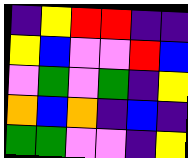[["indigo", "yellow", "red", "red", "indigo", "indigo"], ["yellow", "blue", "violet", "violet", "red", "blue"], ["violet", "green", "violet", "green", "indigo", "yellow"], ["orange", "blue", "orange", "indigo", "blue", "indigo"], ["green", "green", "violet", "violet", "indigo", "yellow"]]